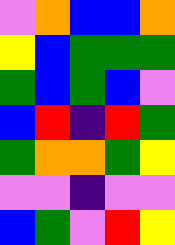[["violet", "orange", "blue", "blue", "orange"], ["yellow", "blue", "green", "green", "green"], ["green", "blue", "green", "blue", "violet"], ["blue", "red", "indigo", "red", "green"], ["green", "orange", "orange", "green", "yellow"], ["violet", "violet", "indigo", "violet", "violet"], ["blue", "green", "violet", "red", "yellow"]]